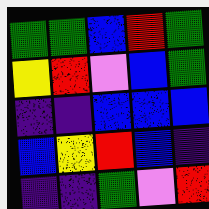[["green", "green", "blue", "red", "green"], ["yellow", "red", "violet", "blue", "green"], ["indigo", "indigo", "blue", "blue", "blue"], ["blue", "yellow", "red", "blue", "indigo"], ["indigo", "indigo", "green", "violet", "red"]]